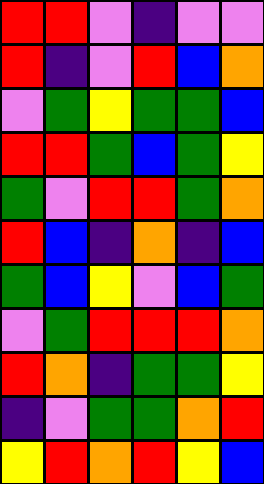[["red", "red", "violet", "indigo", "violet", "violet"], ["red", "indigo", "violet", "red", "blue", "orange"], ["violet", "green", "yellow", "green", "green", "blue"], ["red", "red", "green", "blue", "green", "yellow"], ["green", "violet", "red", "red", "green", "orange"], ["red", "blue", "indigo", "orange", "indigo", "blue"], ["green", "blue", "yellow", "violet", "blue", "green"], ["violet", "green", "red", "red", "red", "orange"], ["red", "orange", "indigo", "green", "green", "yellow"], ["indigo", "violet", "green", "green", "orange", "red"], ["yellow", "red", "orange", "red", "yellow", "blue"]]